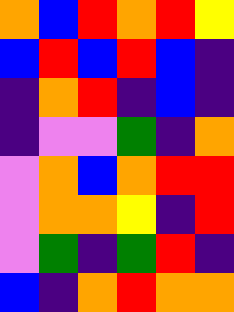[["orange", "blue", "red", "orange", "red", "yellow"], ["blue", "red", "blue", "red", "blue", "indigo"], ["indigo", "orange", "red", "indigo", "blue", "indigo"], ["indigo", "violet", "violet", "green", "indigo", "orange"], ["violet", "orange", "blue", "orange", "red", "red"], ["violet", "orange", "orange", "yellow", "indigo", "red"], ["violet", "green", "indigo", "green", "red", "indigo"], ["blue", "indigo", "orange", "red", "orange", "orange"]]